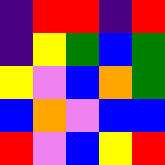[["indigo", "red", "red", "indigo", "red"], ["indigo", "yellow", "green", "blue", "green"], ["yellow", "violet", "blue", "orange", "green"], ["blue", "orange", "violet", "blue", "blue"], ["red", "violet", "blue", "yellow", "red"]]